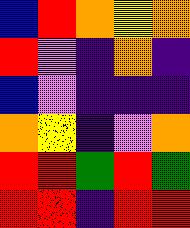[["blue", "red", "orange", "yellow", "orange"], ["red", "violet", "indigo", "orange", "indigo"], ["blue", "violet", "indigo", "indigo", "indigo"], ["orange", "yellow", "indigo", "violet", "orange"], ["red", "red", "green", "red", "green"], ["red", "red", "indigo", "red", "red"]]